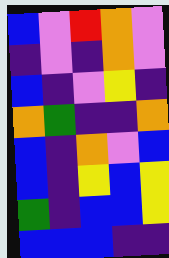[["blue", "violet", "red", "orange", "violet"], ["indigo", "violet", "indigo", "orange", "violet"], ["blue", "indigo", "violet", "yellow", "indigo"], ["orange", "green", "indigo", "indigo", "orange"], ["blue", "indigo", "orange", "violet", "blue"], ["blue", "indigo", "yellow", "blue", "yellow"], ["green", "indigo", "blue", "blue", "yellow"], ["blue", "blue", "blue", "indigo", "indigo"]]